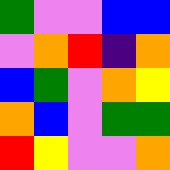[["green", "violet", "violet", "blue", "blue"], ["violet", "orange", "red", "indigo", "orange"], ["blue", "green", "violet", "orange", "yellow"], ["orange", "blue", "violet", "green", "green"], ["red", "yellow", "violet", "violet", "orange"]]